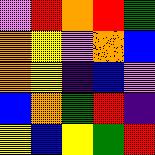[["violet", "red", "orange", "red", "green"], ["orange", "yellow", "violet", "orange", "blue"], ["orange", "yellow", "indigo", "blue", "violet"], ["blue", "orange", "green", "red", "indigo"], ["yellow", "blue", "yellow", "green", "red"]]